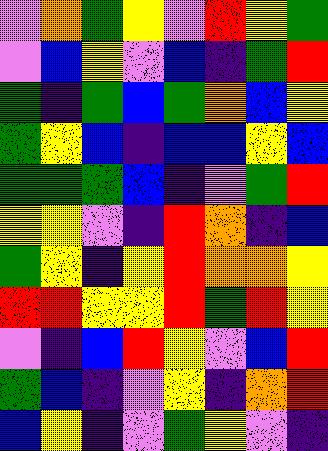[["violet", "orange", "green", "yellow", "violet", "red", "yellow", "green"], ["violet", "blue", "yellow", "violet", "blue", "indigo", "green", "red"], ["green", "indigo", "green", "blue", "green", "orange", "blue", "yellow"], ["green", "yellow", "blue", "indigo", "blue", "blue", "yellow", "blue"], ["green", "green", "green", "blue", "indigo", "violet", "green", "red"], ["yellow", "yellow", "violet", "indigo", "red", "orange", "indigo", "blue"], ["green", "yellow", "indigo", "yellow", "red", "orange", "orange", "yellow"], ["red", "red", "yellow", "yellow", "red", "green", "red", "yellow"], ["violet", "indigo", "blue", "red", "yellow", "violet", "blue", "red"], ["green", "blue", "indigo", "violet", "yellow", "indigo", "orange", "red"], ["blue", "yellow", "indigo", "violet", "green", "yellow", "violet", "indigo"]]